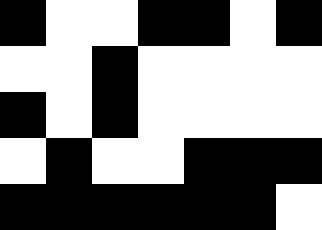[["black", "white", "white", "black", "black", "white", "black"], ["white", "white", "black", "white", "white", "white", "white"], ["black", "white", "black", "white", "white", "white", "white"], ["white", "black", "white", "white", "black", "black", "black"], ["black", "black", "black", "black", "black", "black", "white"]]